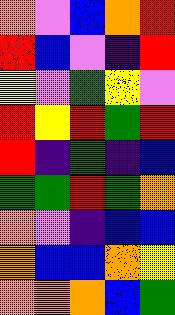[["orange", "violet", "blue", "orange", "red"], ["red", "blue", "violet", "indigo", "red"], ["yellow", "violet", "green", "yellow", "violet"], ["red", "yellow", "red", "green", "red"], ["red", "indigo", "green", "indigo", "blue"], ["green", "green", "red", "green", "orange"], ["orange", "violet", "indigo", "blue", "blue"], ["orange", "blue", "blue", "orange", "yellow"], ["orange", "orange", "orange", "blue", "green"]]